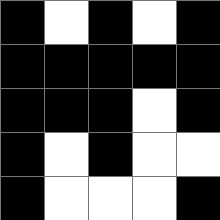[["black", "white", "black", "white", "black"], ["black", "black", "black", "black", "black"], ["black", "black", "black", "white", "black"], ["black", "white", "black", "white", "white"], ["black", "white", "white", "white", "black"]]